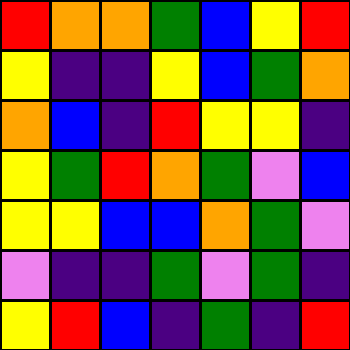[["red", "orange", "orange", "green", "blue", "yellow", "red"], ["yellow", "indigo", "indigo", "yellow", "blue", "green", "orange"], ["orange", "blue", "indigo", "red", "yellow", "yellow", "indigo"], ["yellow", "green", "red", "orange", "green", "violet", "blue"], ["yellow", "yellow", "blue", "blue", "orange", "green", "violet"], ["violet", "indigo", "indigo", "green", "violet", "green", "indigo"], ["yellow", "red", "blue", "indigo", "green", "indigo", "red"]]